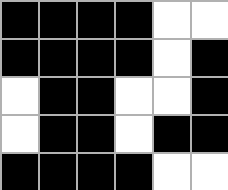[["black", "black", "black", "black", "white", "white"], ["black", "black", "black", "black", "white", "black"], ["white", "black", "black", "white", "white", "black"], ["white", "black", "black", "white", "black", "black"], ["black", "black", "black", "black", "white", "white"]]